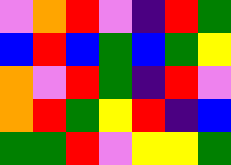[["violet", "orange", "red", "violet", "indigo", "red", "green"], ["blue", "red", "blue", "green", "blue", "green", "yellow"], ["orange", "violet", "red", "green", "indigo", "red", "violet"], ["orange", "red", "green", "yellow", "red", "indigo", "blue"], ["green", "green", "red", "violet", "yellow", "yellow", "green"]]